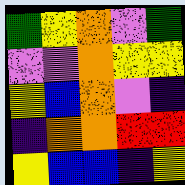[["green", "yellow", "orange", "violet", "green"], ["violet", "violet", "orange", "yellow", "yellow"], ["yellow", "blue", "orange", "violet", "indigo"], ["indigo", "orange", "orange", "red", "red"], ["yellow", "blue", "blue", "indigo", "yellow"]]